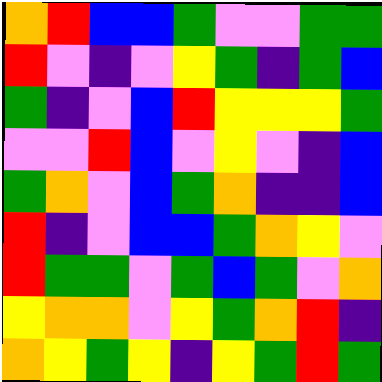[["orange", "red", "blue", "blue", "green", "violet", "violet", "green", "green"], ["red", "violet", "indigo", "violet", "yellow", "green", "indigo", "green", "blue"], ["green", "indigo", "violet", "blue", "red", "yellow", "yellow", "yellow", "green"], ["violet", "violet", "red", "blue", "violet", "yellow", "violet", "indigo", "blue"], ["green", "orange", "violet", "blue", "green", "orange", "indigo", "indigo", "blue"], ["red", "indigo", "violet", "blue", "blue", "green", "orange", "yellow", "violet"], ["red", "green", "green", "violet", "green", "blue", "green", "violet", "orange"], ["yellow", "orange", "orange", "violet", "yellow", "green", "orange", "red", "indigo"], ["orange", "yellow", "green", "yellow", "indigo", "yellow", "green", "red", "green"]]